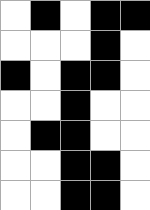[["white", "black", "white", "black", "black"], ["white", "white", "white", "black", "white"], ["black", "white", "black", "black", "white"], ["white", "white", "black", "white", "white"], ["white", "black", "black", "white", "white"], ["white", "white", "black", "black", "white"], ["white", "white", "black", "black", "white"]]